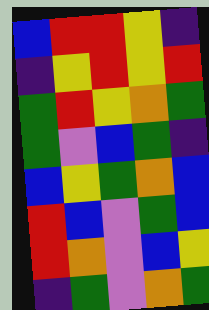[["blue", "red", "red", "yellow", "indigo"], ["indigo", "yellow", "red", "yellow", "red"], ["green", "red", "yellow", "orange", "green"], ["green", "violet", "blue", "green", "indigo"], ["blue", "yellow", "green", "orange", "blue"], ["red", "blue", "violet", "green", "blue"], ["red", "orange", "violet", "blue", "yellow"], ["indigo", "green", "violet", "orange", "green"]]